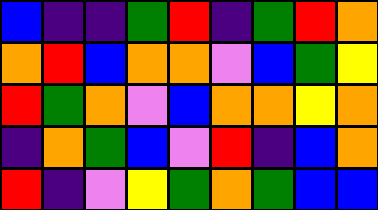[["blue", "indigo", "indigo", "green", "red", "indigo", "green", "red", "orange"], ["orange", "red", "blue", "orange", "orange", "violet", "blue", "green", "yellow"], ["red", "green", "orange", "violet", "blue", "orange", "orange", "yellow", "orange"], ["indigo", "orange", "green", "blue", "violet", "red", "indigo", "blue", "orange"], ["red", "indigo", "violet", "yellow", "green", "orange", "green", "blue", "blue"]]